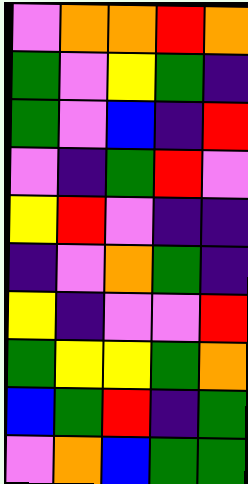[["violet", "orange", "orange", "red", "orange"], ["green", "violet", "yellow", "green", "indigo"], ["green", "violet", "blue", "indigo", "red"], ["violet", "indigo", "green", "red", "violet"], ["yellow", "red", "violet", "indigo", "indigo"], ["indigo", "violet", "orange", "green", "indigo"], ["yellow", "indigo", "violet", "violet", "red"], ["green", "yellow", "yellow", "green", "orange"], ["blue", "green", "red", "indigo", "green"], ["violet", "orange", "blue", "green", "green"]]